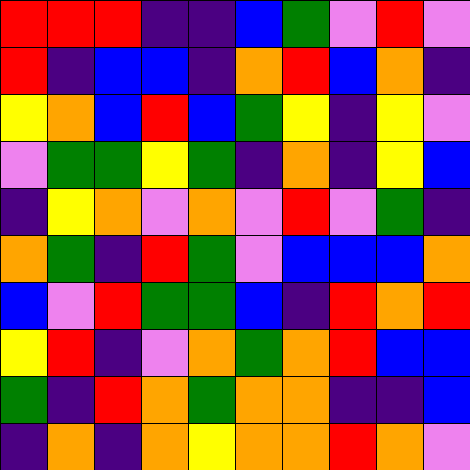[["red", "red", "red", "indigo", "indigo", "blue", "green", "violet", "red", "violet"], ["red", "indigo", "blue", "blue", "indigo", "orange", "red", "blue", "orange", "indigo"], ["yellow", "orange", "blue", "red", "blue", "green", "yellow", "indigo", "yellow", "violet"], ["violet", "green", "green", "yellow", "green", "indigo", "orange", "indigo", "yellow", "blue"], ["indigo", "yellow", "orange", "violet", "orange", "violet", "red", "violet", "green", "indigo"], ["orange", "green", "indigo", "red", "green", "violet", "blue", "blue", "blue", "orange"], ["blue", "violet", "red", "green", "green", "blue", "indigo", "red", "orange", "red"], ["yellow", "red", "indigo", "violet", "orange", "green", "orange", "red", "blue", "blue"], ["green", "indigo", "red", "orange", "green", "orange", "orange", "indigo", "indigo", "blue"], ["indigo", "orange", "indigo", "orange", "yellow", "orange", "orange", "red", "orange", "violet"]]